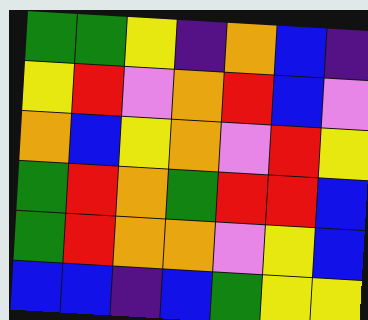[["green", "green", "yellow", "indigo", "orange", "blue", "indigo"], ["yellow", "red", "violet", "orange", "red", "blue", "violet"], ["orange", "blue", "yellow", "orange", "violet", "red", "yellow"], ["green", "red", "orange", "green", "red", "red", "blue"], ["green", "red", "orange", "orange", "violet", "yellow", "blue"], ["blue", "blue", "indigo", "blue", "green", "yellow", "yellow"]]